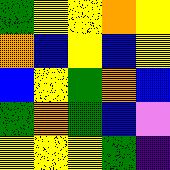[["green", "yellow", "yellow", "orange", "yellow"], ["orange", "blue", "yellow", "blue", "yellow"], ["blue", "yellow", "green", "orange", "blue"], ["green", "orange", "green", "blue", "violet"], ["yellow", "yellow", "yellow", "green", "indigo"]]